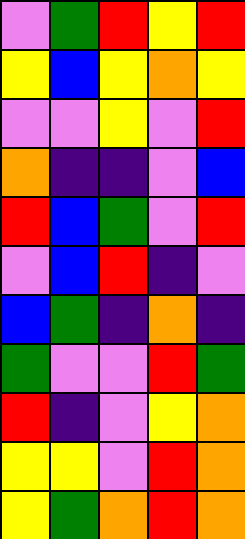[["violet", "green", "red", "yellow", "red"], ["yellow", "blue", "yellow", "orange", "yellow"], ["violet", "violet", "yellow", "violet", "red"], ["orange", "indigo", "indigo", "violet", "blue"], ["red", "blue", "green", "violet", "red"], ["violet", "blue", "red", "indigo", "violet"], ["blue", "green", "indigo", "orange", "indigo"], ["green", "violet", "violet", "red", "green"], ["red", "indigo", "violet", "yellow", "orange"], ["yellow", "yellow", "violet", "red", "orange"], ["yellow", "green", "orange", "red", "orange"]]